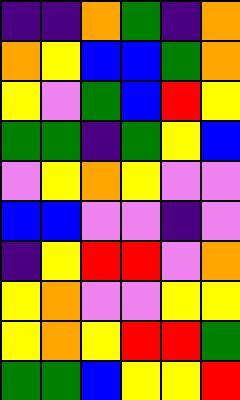[["indigo", "indigo", "orange", "green", "indigo", "orange"], ["orange", "yellow", "blue", "blue", "green", "orange"], ["yellow", "violet", "green", "blue", "red", "yellow"], ["green", "green", "indigo", "green", "yellow", "blue"], ["violet", "yellow", "orange", "yellow", "violet", "violet"], ["blue", "blue", "violet", "violet", "indigo", "violet"], ["indigo", "yellow", "red", "red", "violet", "orange"], ["yellow", "orange", "violet", "violet", "yellow", "yellow"], ["yellow", "orange", "yellow", "red", "red", "green"], ["green", "green", "blue", "yellow", "yellow", "red"]]